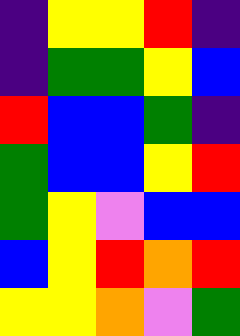[["indigo", "yellow", "yellow", "red", "indigo"], ["indigo", "green", "green", "yellow", "blue"], ["red", "blue", "blue", "green", "indigo"], ["green", "blue", "blue", "yellow", "red"], ["green", "yellow", "violet", "blue", "blue"], ["blue", "yellow", "red", "orange", "red"], ["yellow", "yellow", "orange", "violet", "green"]]